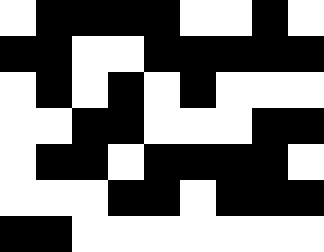[["white", "black", "black", "black", "black", "white", "white", "black", "white"], ["black", "black", "white", "white", "black", "black", "black", "black", "black"], ["white", "black", "white", "black", "white", "black", "white", "white", "white"], ["white", "white", "black", "black", "white", "white", "white", "black", "black"], ["white", "black", "black", "white", "black", "black", "black", "black", "white"], ["white", "white", "white", "black", "black", "white", "black", "black", "black"], ["black", "black", "white", "white", "white", "white", "white", "white", "white"]]